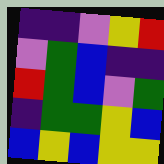[["indigo", "indigo", "violet", "yellow", "red"], ["violet", "green", "blue", "indigo", "indigo"], ["red", "green", "blue", "violet", "green"], ["indigo", "green", "green", "yellow", "blue"], ["blue", "yellow", "blue", "yellow", "yellow"]]